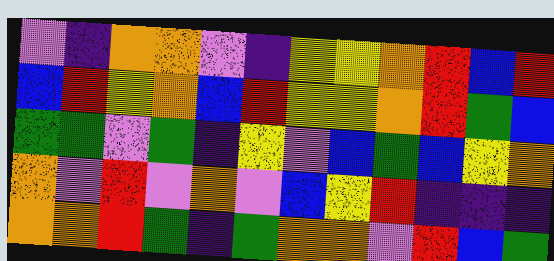[["violet", "indigo", "orange", "orange", "violet", "indigo", "yellow", "yellow", "orange", "red", "blue", "red"], ["blue", "red", "yellow", "orange", "blue", "red", "yellow", "yellow", "orange", "red", "green", "blue"], ["green", "green", "violet", "green", "indigo", "yellow", "violet", "blue", "green", "blue", "yellow", "orange"], ["orange", "violet", "red", "violet", "orange", "violet", "blue", "yellow", "red", "indigo", "indigo", "indigo"], ["orange", "orange", "red", "green", "indigo", "green", "orange", "orange", "violet", "red", "blue", "green"]]